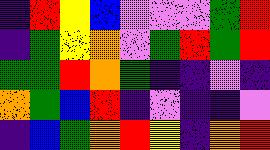[["indigo", "red", "yellow", "blue", "violet", "violet", "violet", "green", "red"], ["indigo", "green", "yellow", "orange", "violet", "green", "red", "green", "red"], ["green", "green", "red", "orange", "green", "indigo", "indigo", "violet", "indigo"], ["orange", "green", "blue", "red", "indigo", "violet", "indigo", "indigo", "violet"], ["indigo", "blue", "green", "orange", "red", "yellow", "indigo", "orange", "red"]]